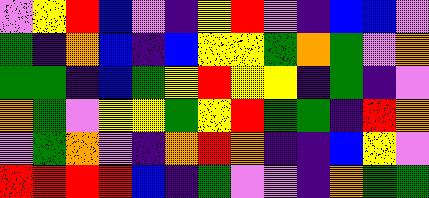[["violet", "yellow", "red", "blue", "violet", "indigo", "yellow", "red", "violet", "indigo", "blue", "blue", "violet"], ["green", "indigo", "orange", "blue", "indigo", "blue", "yellow", "yellow", "green", "orange", "green", "violet", "orange"], ["green", "green", "indigo", "blue", "green", "yellow", "red", "yellow", "yellow", "indigo", "green", "indigo", "violet"], ["orange", "green", "violet", "yellow", "yellow", "green", "yellow", "red", "green", "green", "indigo", "red", "orange"], ["violet", "green", "orange", "violet", "indigo", "orange", "red", "orange", "indigo", "indigo", "blue", "yellow", "violet"], ["red", "red", "red", "red", "blue", "indigo", "green", "violet", "violet", "indigo", "orange", "green", "green"]]